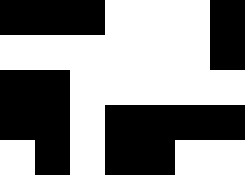[["black", "black", "black", "white", "white", "white", "black"], ["white", "white", "white", "white", "white", "white", "black"], ["black", "black", "white", "white", "white", "white", "white"], ["black", "black", "white", "black", "black", "black", "black"], ["white", "black", "white", "black", "black", "white", "white"]]